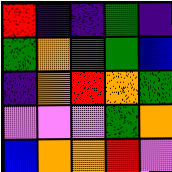[["red", "indigo", "indigo", "green", "indigo"], ["green", "orange", "green", "green", "blue"], ["indigo", "orange", "red", "orange", "green"], ["violet", "violet", "violet", "green", "orange"], ["blue", "orange", "orange", "red", "violet"]]